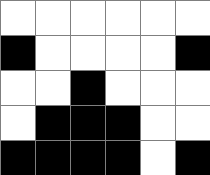[["white", "white", "white", "white", "white", "white"], ["black", "white", "white", "white", "white", "black"], ["white", "white", "black", "white", "white", "white"], ["white", "black", "black", "black", "white", "white"], ["black", "black", "black", "black", "white", "black"]]